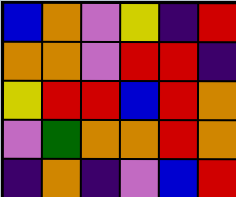[["blue", "orange", "violet", "yellow", "indigo", "red"], ["orange", "orange", "violet", "red", "red", "indigo"], ["yellow", "red", "red", "blue", "red", "orange"], ["violet", "green", "orange", "orange", "red", "orange"], ["indigo", "orange", "indigo", "violet", "blue", "red"]]